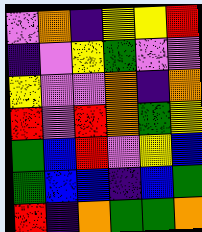[["violet", "orange", "indigo", "yellow", "yellow", "red"], ["indigo", "violet", "yellow", "green", "violet", "violet"], ["yellow", "violet", "violet", "orange", "indigo", "orange"], ["red", "violet", "red", "orange", "green", "yellow"], ["green", "blue", "red", "violet", "yellow", "blue"], ["green", "blue", "blue", "indigo", "blue", "green"], ["red", "indigo", "orange", "green", "green", "orange"]]